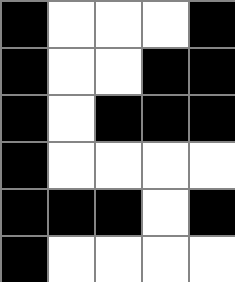[["black", "white", "white", "white", "black"], ["black", "white", "white", "black", "black"], ["black", "white", "black", "black", "black"], ["black", "white", "white", "white", "white"], ["black", "black", "black", "white", "black"], ["black", "white", "white", "white", "white"]]